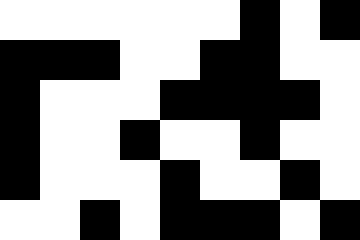[["white", "white", "white", "white", "white", "white", "black", "white", "black"], ["black", "black", "black", "white", "white", "black", "black", "white", "white"], ["black", "white", "white", "white", "black", "black", "black", "black", "white"], ["black", "white", "white", "black", "white", "white", "black", "white", "white"], ["black", "white", "white", "white", "black", "white", "white", "black", "white"], ["white", "white", "black", "white", "black", "black", "black", "white", "black"]]